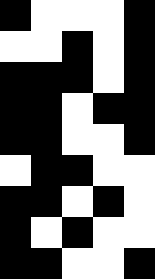[["black", "white", "white", "white", "black"], ["white", "white", "black", "white", "black"], ["black", "black", "black", "white", "black"], ["black", "black", "white", "black", "black"], ["black", "black", "white", "white", "black"], ["white", "black", "black", "white", "white"], ["black", "black", "white", "black", "white"], ["black", "white", "black", "white", "white"], ["black", "black", "white", "white", "black"]]